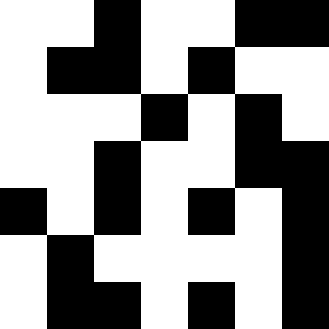[["white", "white", "black", "white", "white", "black", "black"], ["white", "black", "black", "white", "black", "white", "white"], ["white", "white", "white", "black", "white", "black", "white"], ["white", "white", "black", "white", "white", "black", "black"], ["black", "white", "black", "white", "black", "white", "black"], ["white", "black", "white", "white", "white", "white", "black"], ["white", "black", "black", "white", "black", "white", "black"]]